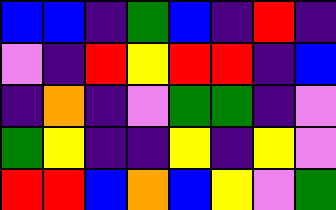[["blue", "blue", "indigo", "green", "blue", "indigo", "red", "indigo"], ["violet", "indigo", "red", "yellow", "red", "red", "indigo", "blue"], ["indigo", "orange", "indigo", "violet", "green", "green", "indigo", "violet"], ["green", "yellow", "indigo", "indigo", "yellow", "indigo", "yellow", "violet"], ["red", "red", "blue", "orange", "blue", "yellow", "violet", "green"]]